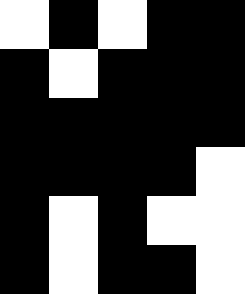[["white", "black", "white", "black", "black"], ["black", "white", "black", "black", "black"], ["black", "black", "black", "black", "black"], ["black", "black", "black", "black", "white"], ["black", "white", "black", "white", "white"], ["black", "white", "black", "black", "white"]]